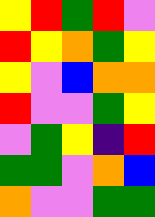[["yellow", "red", "green", "red", "violet"], ["red", "yellow", "orange", "green", "yellow"], ["yellow", "violet", "blue", "orange", "orange"], ["red", "violet", "violet", "green", "yellow"], ["violet", "green", "yellow", "indigo", "red"], ["green", "green", "violet", "orange", "blue"], ["orange", "violet", "violet", "green", "green"]]